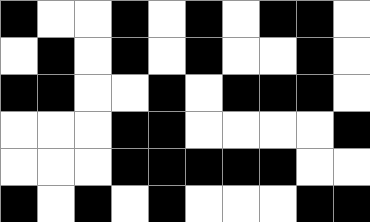[["black", "white", "white", "black", "white", "black", "white", "black", "black", "white"], ["white", "black", "white", "black", "white", "black", "white", "white", "black", "white"], ["black", "black", "white", "white", "black", "white", "black", "black", "black", "white"], ["white", "white", "white", "black", "black", "white", "white", "white", "white", "black"], ["white", "white", "white", "black", "black", "black", "black", "black", "white", "white"], ["black", "white", "black", "white", "black", "white", "white", "white", "black", "black"]]